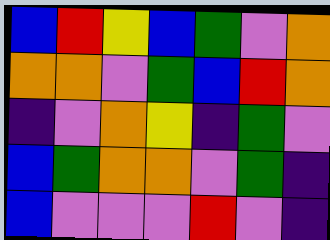[["blue", "red", "yellow", "blue", "green", "violet", "orange"], ["orange", "orange", "violet", "green", "blue", "red", "orange"], ["indigo", "violet", "orange", "yellow", "indigo", "green", "violet"], ["blue", "green", "orange", "orange", "violet", "green", "indigo"], ["blue", "violet", "violet", "violet", "red", "violet", "indigo"]]